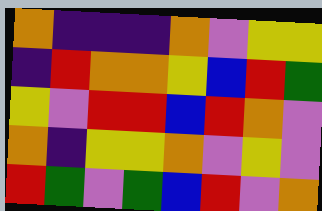[["orange", "indigo", "indigo", "indigo", "orange", "violet", "yellow", "yellow"], ["indigo", "red", "orange", "orange", "yellow", "blue", "red", "green"], ["yellow", "violet", "red", "red", "blue", "red", "orange", "violet"], ["orange", "indigo", "yellow", "yellow", "orange", "violet", "yellow", "violet"], ["red", "green", "violet", "green", "blue", "red", "violet", "orange"]]